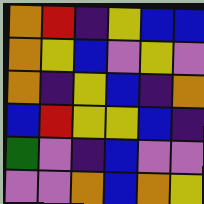[["orange", "red", "indigo", "yellow", "blue", "blue"], ["orange", "yellow", "blue", "violet", "yellow", "violet"], ["orange", "indigo", "yellow", "blue", "indigo", "orange"], ["blue", "red", "yellow", "yellow", "blue", "indigo"], ["green", "violet", "indigo", "blue", "violet", "violet"], ["violet", "violet", "orange", "blue", "orange", "yellow"]]